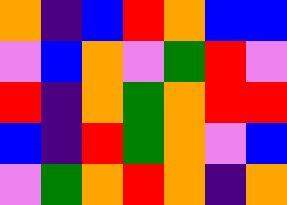[["orange", "indigo", "blue", "red", "orange", "blue", "blue"], ["violet", "blue", "orange", "violet", "green", "red", "violet"], ["red", "indigo", "orange", "green", "orange", "red", "red"], ["blue", "indigo", "red", "green", "orange", "violet", "blue"], ["violet", "green", "orange", "red", "orange", "indigo", "orange"]]